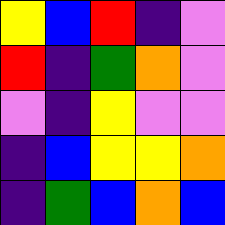[["yellow", "blue", "red", "indigo", "violet"], ["red", "indigo", "green", "orange", "violet"], ["violet", "indigo", "yellow", "violet", "violet"], ["indigo", "blue", "yellow", "yellow", "orange"], ["indigo", "green", "blue", "orange", "blue"]]